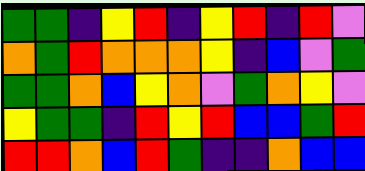[["green", "green", "indigo", "yellow", "red", "indigo", "yellow", "red", "indigo", "red", "violet"], ["orange", "green", "red", "orange", "orange", "orange", "yellow", "indigo", "blue", "violet", "green"], ["green", "green", "orange", "blue", "yellow", "orange", "violet", "green", "orange", "yellow", "violet"], ["yellow", "green", "green", "indigo", "red", "yellow", "red", "blue", "blue", "green", "red"], ["red", "red", "orange", "blue", "red", "green", "indigo", "indigo", "orange", "blue", "blue"]]